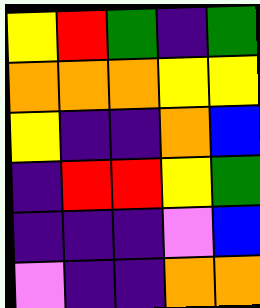[["yellow", "red", "green", "indigo", "green"], ["orange", "orange", "orange", "yellow", "yellow"], ["yellow", "indigo", "indigo", "orange", "blue"], ["indigo", "red", "red", "yellow", "green"], ["indigo", "indigo", "indigo", "violet", "blue"], ["violet", "indigo", "indigo", "orange", "orange"]]